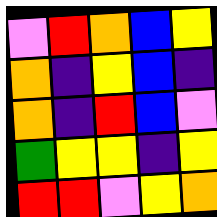[["violet", "red", "orange", "blue", "yellow"], ["orange", "indigo", "yellow", "blue", "indigo"], ["orange", "indigo", "red", "blue", "violet"], ["green", "yellow", "yellow", "indigo", "yellow"], ["red", "red", "violet", "yellow", "orange"]]